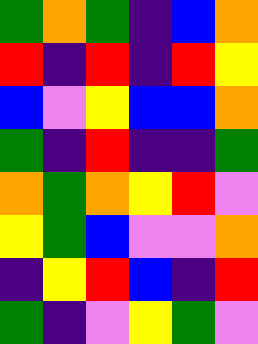[["green", "orange", "green", "indigo", "blue", "orange"], ["red", "indigo", "red", "indigo", "red", "yellow"], ["blue", "violet", "yellow", "blue", "blue", "orange"], ["green", "indigo", "red", "indigo", "indigo", "green"], ["orange", "green", "orange", "yellow", "red", "violet"], ["yellow", "green", "blue", "violet", "violet", "orange"], ["indigo", "yellow", "red", "blue", "indigo", "red"], ["green", "indigo", "violet", "yellow", "green", "violet"]]